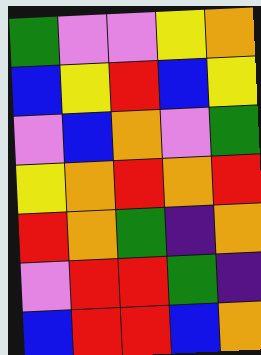[["green", "violet", "violet", "yellow", "orange"], ["blue", "yellow", "red", "blue", "yellow"], ["violet", "blue", "orange", "violet", "green"], ["yellow", "orange", "red", "orange", "red"], ["red", "orange", "green", "indigo", "orange"], ["violet", "red", "red", "green", "indigo"], ["blue", "red", "red", "blue", "orange"]]